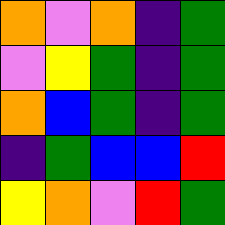[["orange", "violet", "orange", "indigo", "green"], ["violet", "yellow", "green", "indigo", "green"], ["orange", "blue", "green", "indigo", "green"], ["indigo", "green", "blue", "blue", "red"], ["yellow", "orange", "violet", "red", "green"]]